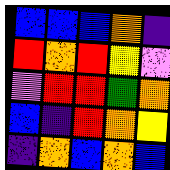[["blue", "blue", "blue", "orange", "indigo"], ["red", "orange", "red", "yellow", "violet"], ["violet", "red", "red", "green", "orange"], ["blue", "indigo", "red", "orange", "yellow"], ["indigo", "orange", "blue", "orange", "blue"]]